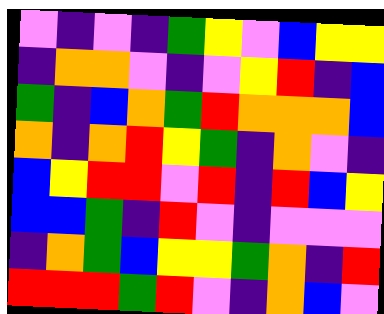[["violet", "indigo", "violet", "indigo", "green", "yellow", "violet", "blue", "yellow", "yellow"], ["indigo", "orange", "orange", "violet", "indigo", "violet", "yellow", "red", "indigo", "blue"], ["green", "indigo", "blue", "orange", "green", "red", "orange", "orange", "orange", "blue"], ["orange", "indigo", "orange", "red", "yellow", "green", "indigo", "orange", "violet", "indigo"], ["blue", "yellow", "red", "red", "violet", "red", "indigo", "red", "blue", "yellow"], ["blue", "blue", "green", "indigo", "red", "violet", "indigo", "violet", "violet", "violet"], ["indigo", "orange", "green", "blue", "yellow", "yellow", "green", "orange", "indigo", "red"], ["red", "red", "red", "green", "red", "violet", "indigo", "orange", "blue", "violet"]]